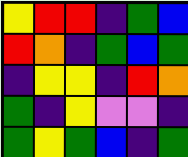[["yellow", "red", "red", "indigo", "green", "blue"], ["red", "orange", "indigo", "green", "blue", "green"], ["indigo", "yellow", "yellow", "indigo", "red", "orange"], ["green", "indigo", "yellow", "violet", "violet", "indigo"], ["green", "yellow", "green", "blue", "indigo", "green"]]